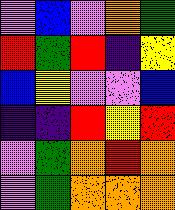[["violet", "blue", "violet", "orange", "green"], ["red", "green", "red", "indigo", "yellow"], ["blue", "yellow", "violet", "violet", "blue"], ["indigo", "indigo", "red", "yellow", "red"], ["violet", "green", "orange", "red", "orange"], ["violet", "green", "orange", "orange", "orange"]]